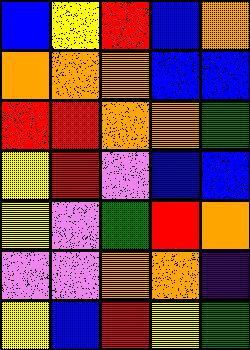[["blue", "yellow", "red", "blue", "orange"], ["orange", "orange", "orange", "blue", "blue"], ["red", "red", "orange", "orange", "green"], ["yellow", "red", "violet", "blue", "blue"], ["yellow", "violet", "green", "red", "orange"], ["violet", "violet", "orange", "orange", "indigo"], ["yellow", "blue", "red", "yellow", "green"]]